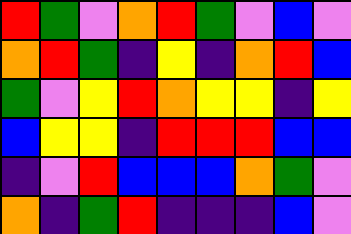[["red", "green", "violet", "orange", "red", "green", "violet", "blue", "violet"], ["orange", "red", "green", "indigo", "yellow", "indigo", "orange", "red", "blue"], ["green", "violet", "yellow", "red", "orange", "yellow", "yellow", "indigo", "yellow"], ["blue", "yellow", "yellow", "indigo", "red", "red", "red", "blue", "blue"], ["indigo", "violet", "red", "blue", "blue", "blue", "orange", "green", "violet"], ["orange", "indigo", "green", "red", "indigo", "indigo", "indigo", "blue", "violet"]]